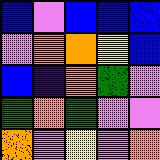[["blue", "violet", "blue", "blue", "blue"], ["violet", "orange", "orange", "yellow", "blue"], ["blue", "indigo", "orange", "green", "violet"], ["green", "orange", "green", "violet", "violet"], ["orange", "violet", "yellow", "violet", "orange"]]